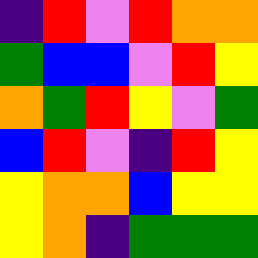[["indigo", "red", "violet", "red", "orange", "orange"], ["green", "blue", "blue", "violet", "red", "yellow"], ["orange", "green", "red", "yellow", "violet", "green"], ["blue", "red", "violet", "indigo", "red", "yellow"], ["yellow", "orange", "orange", "blue", "yellow", "yellow"], ["yellow", "orange", "indigo", "green", "green", "green"]]